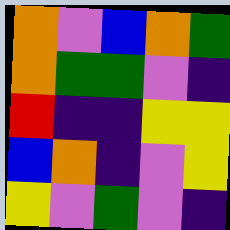[["orange", "violet", "blue", "orange", "green"], ["orange", "green", "green", "violet", "indigo"], ["red", "indigo", "indigo", "yellow", "yellow"], ["blue", "orange", "indigo", "violet", "yellow"], ["yellow", "violet", "green", "violet", "indigo"]]